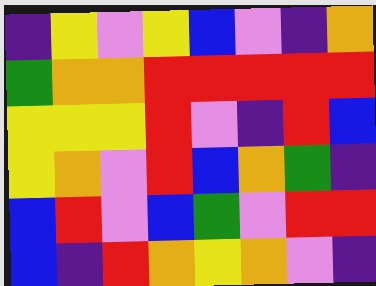[["indigo", "yellow", "violet", "yellow", "blue", "violet", "indigo", "orange"], ["green", "orange", "orange", "red", "red", "red", "red", "red"], ["yellow", "yellow", "yellow", "red", "violet", "indigo", "red", "blue"], ["yellow", "orange", "violet", "red", "blue", "orange", "green", "indigo"], ["blue", "red", "violet", "blue", "green", "violet", "red", "red"], ["blue", "indigo", "red", "orange", "yellow", "orange", "violet", "indigo"]]